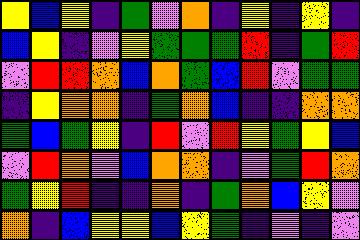[["yellow", "blue", "yellow", "indigo", "green", "violet", "orange", "indigo", "yellow", "indigo", "yellow", "indigo"], ["blue", "yellow", "indigo", "violet", "yellow", "green", "green", "green", "red", "indigo", "green", "red"], ["violet", "red", "red", "orange", "blue", "orange", "green", "blue", "red", "violet", "green", "green"], ["indigo", "yellow", "orange", "orange", "indigo", "green", "orange", "blue", "indigo", "indigo", "orange", "orange"], ["green", "blue", "green", "yellow", "indigo", "red", "violet", "red", "yellow", "green", "yellow", "blue"], ["violet", "red", "orange", "violet", "blue", "orange", "orange", "indigo", "violet", "green", "red", "orange"], ["green", "yellow", "red", "indigo", "indigo", "orange", "indigo", "green", "orange", "blue", "yellow", "violet"], ["orange", "indigo", "blue", "yellow", "yellow", "blue", "yellow", "green", "indigo", "violet", "indigo", "violet"]]